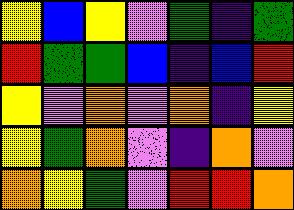[["yellow", "blue", "yellow", "violet", "green", "indigo", "green"], ["red", "green", "green", "blue", "indigo", "blue", "red"], ["yellow", "violet", "orange", "violet", "orange", "indigo", "yellow"], ["yellow", "green", "orange", "violet", "indigo", "orange", "violet"], ["orange", "yellow", "green", "violet", "red", "red", "orange"]]